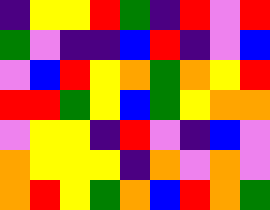[["indigo", "yellow", "yellow", "red", "green", "indigo", "red", "violet", "red"], ["green", "violet", "indigo", "indigo", "blue", "red", "indigo", "violet", "blue"], ["violet", "blue", "red", "yellow", "orange", "green", "orange", "yellow", "red"], ["red", "red", "green", "yellow", "blue", "green", "yellow", "orange", "orange"], ["violet", "yellow", "yellow", "indigo", "red", "violet", "indigo", "blue", "violet"], ["orange", "yellow", "yellow", "yellow", "indigo", "orange", "violet", "orange", "violet"], ["orange", "red", "yellow", "green", "orange", "blue", "red", "orange", "green"]]